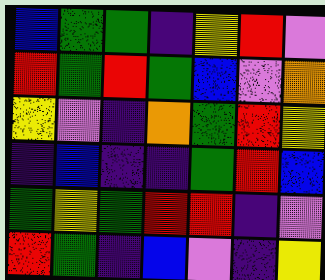[["blue", "green", "green", "indigo", "yellow", "red", "violet"], ["red", "green", "red", "green", "blue", "violet", "orange"], ["yellow", "violet", "indigo", "orange", "green", "red", "yellow"], ["indigo", "blue", "indigo", "indigo", "green", "red", "blue"], ["green", "yellow", "green", "red", "red", "indigo", "violet"], ["red", "green", "indigo", "blue", "violet", "indigo", "yellow"]]